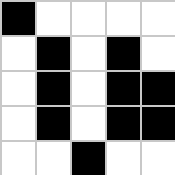[["black", "white", "white", "white", "white"], ["white", "black", "white", "black", "white"], ["white", "black", "white", "black", "black"], ["white", "black", "white", "black", "black"], ["white", "white", "black", "white", "white"]]